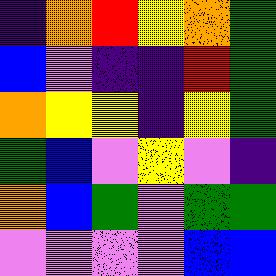[["indigo", "orange", "red", "yellow", "orange", "green"], ["blue", "violet", "indigo", "indigo", "red", "green"], ["orange", "yellow", "yellow", "indigo", "yellow", "green"], ["green", "blue", "violet", "yellow", "violet", "indigo"], ["orange", "blue", "green", "violet", "green", "green"], ["violet", "violet", "violet", "violet", "blue", "blue"]]